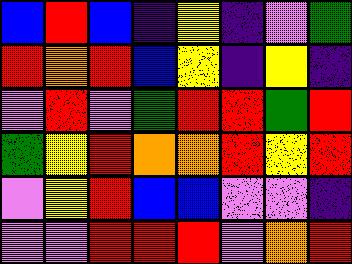[["blue", "red", "blue", "indigo", "yellow", "indigo", "violet", "green"], ["red", "orange", "red", "blue", "yellow", "indigo", "yellow", "indigo"], ["violet", "red", "violet", "green", "red", "red", "green", "red"], ["green", "yellow", "red", "orange", "orange", "red", "yellow", "red"], ["violet", "yellow", "red", "blue", "blue", "violet", "violet", "indigo"], ["violet", "violet", "red", "red", "red", "violet", "orange", "red"]]